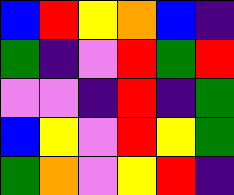[["blue", "red", "yellow", "orange", "blue", "indigo"], ["green", "indigo", "violet", "red", "green", "red"], ["violet", "violet", "indigo", "red", "indigo", "green"], ["blue", "yellow", "violet", "red", "yellow", "green"], ["green", "orange", "violet", "yellow", "red", "indigo"]]